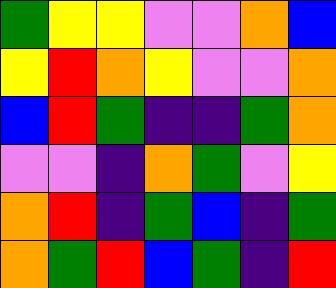[["green", "yellow", "yellow", "violet", "violet", "orange", "blue"], ["yellow", "red", "orange", "yellow", "violet", "violet", "orange"], ["blue", "red", "green", "indigo", "indigo", "green", "orange"], ["violet", "violet", "indigo", "orange", "green", "violet", "yellow"], ["orange", "red", "indigo", "green", "blue", "indigo", "green"], ["orange", "green", "red", "blue", "green", "indigo", "red"]]